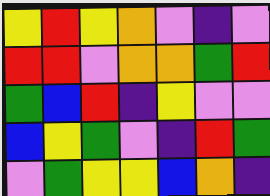[["yellow", "red", "yellow", "orange", "violet", "indigo", "violet"], ["red", "red", "violet", "orange", "orange", "green", "red"], ["green", "blue", "red", "indigo", "yellow", "violet", "violet"], ["blue", "yellow", "green", "violet", "indigo", "red", "green"], ["violet", "green", "yellow", "yellow", "blue", "orange", "indigo"]]